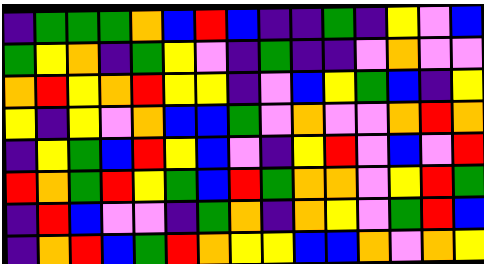[["indigo", "green", "green", "green", "orange", "blue", "red", "blue", "indigo", "indigo", "green", "indigo", "yellow", "violet", "blue"], ["green", "yellow", "orange", "indigo", "green", "yellow", "violet", "indigo", "green", "indigo", "indigo", "violet", "orange", "violet", "violet"], ["orange", "red", "yellow", "orange", "red", "yellow", "yellow", "indigo", "violet", "blue", "yellow", "green", "blue", "indigo", "yellow"], ["yellow", "indigo", "yellow", "violet", "orange", "blue", "blue", "green", "violet", "orange", "violet", "violet", "orange", "red", "orange"], ["indigo", "yellow", "green", "blue", "red", "yellow", "blue", "violet", "indigo", "yellow", "red", "violet", "blue", "violet", "red"], ["red", "orange", "green", "red", "yellow", "green", "blue", "red", "green", "orange", "orange", "violet", "yellow", "red", "green"], ["indigo", "red", "blue", "violet", "violet", "indigo", "green", "orange", "indigo", "orange", "yellow", "violet", "green", "red", "blue"], ["indigo", "orange", "red", "blue", "green", "red", "orange", "yellow", "yellow", "blue", "blue", "orange", "violet", "orange", "yellow"]]